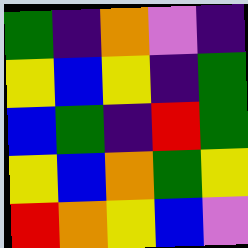[["green", "indigo", "orange", "violet", "indigo"], ["yellow", "blue", "yellow", "indigo", "green"], ["blue", "green", "indigo", "red", "green"], ["yellow", "blue", "orange", "green", "yellow"], ["red", "orange", "yellow", "blue", "violet"]]